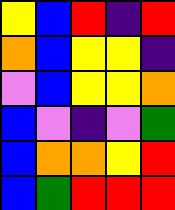[["yellow", "blue", "red", "indigo", "red"], ["orange", "blue", "yellow", "yellow", "indigo"], ["violet", "blue", "yellow", "yellow", "orange"], ["blue", "violet", "indigo", "violet", "green"], ["blue", "orange", "orange", "yellow", "red"], ["blue", "green", "red", "red", "red"]]